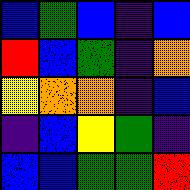[["blue", "green", "blue", "indigo", "blue"], ["red", "blue", "green", "indigo", "orange"], ["yellow", "orange", "orange", "indigo", "blue"], ["indigo", "blue", "yellow", "green", "indigo"], ["blue", "blue", "green", "green", "red"]]